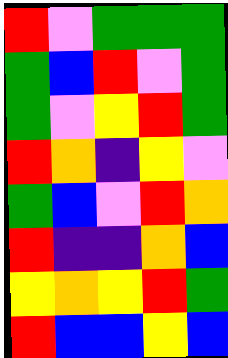[["red", "violet", "green", "green", "green"], ["green", "blue", "red", "violet", "green"], ["green", "violet", "yellow", "red", "green"], ["red", "orange", "indigo", "yellow", "violet"], ["green", "blue", "violet", "red", "orange"], ["red", "indigo", "indigo", "orange", "blue"], ["yellow", "orange", "yellow", "red", "green"], ["red", "blue", "blue", "yellow", "blue"]]